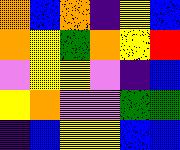[["orange", "blue", "orange", "indigo", "yellow", "blue"], ["orange", "yellow", "green", "orange", "yellow", "red"], ["violet", "yellow", "yellow", "violet", "indigo", "blue"], ["yellow", "orange", "violet", "violet", "green", "green"], ["indigo", "blue", "yellow", "yellow", "blue", "blue"]]